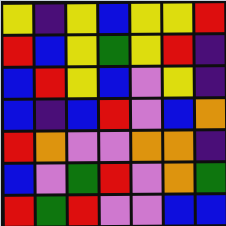[["yellow", "indigo", "yellow", "blue", "yellow", "yellow", "red"], ["red", "blue", "yellow", "green", "yellow", "red", "indigo"], ["blue", "red", "yellow", "blue", "violet", "yellow", "indigo"], ["blue", "indigo", "blue", "red", "violet", "blue", "orange"], ["red", "orange", "violet", "violet", "orange", "orange", "indigo"], ["blue", "violet", "green", "red", "violet", "orange", "green"], ["red", "green", "red", "violet", "violet", "blue", "blue"]]